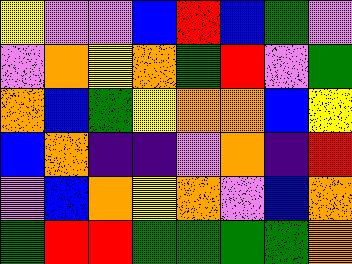[["yellow", "violet", "violet", "blue", "red", "blue", "green", "violet"], ["violet", "orange", "yellow", "orange", "green", "red", "violet", "green"], ["orange", "blue", "green", "yellow", "orange", "orange", "blue", "yellow"], ["blue", "orange", "indigo", "indigo", "violet", "orange", "indigo", "red"], ["violet", "blue", "orange", "yellow", "orange", "violet", "blue", "orange"], ["green", "red", "red", "green", "green", "green", "green", "orange"]]